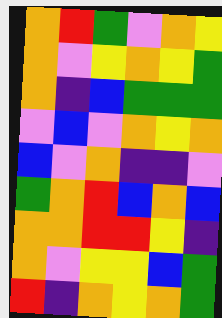[["orange", "red", "green", "violet", "orange", "yellow"], ["orange", "violet", "yellow", "orange", "yellow", "green"], ["orange", "indigo", "blue", "green", "green", "green"], ["violet", "blue", "violet", "orange", "yellow", "orange"], ["blue", "violet", "orange", "indigo", "indigo", "violet"], ["green", "orange", "red", "blue", "orange", "blue"], ["orange", "orange", "red", "red", "yellow", "indigo"], ["orange", "violet", "yellow", "yellow", "blue", "green"], ["red", "indigo", "orange", "yellow", "orange", "green"]]